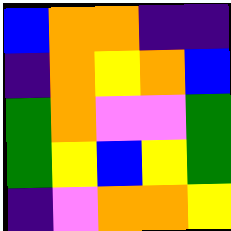[["blue", "orange", "orange", "indigo", "indigo"], ["indigo", "orange", "yellow", "orange", "blue"], ["green", "orange", "violet", "violet", "green"], ["green", "yellow", "blue", "yellow", "green"], ["indigo", "violet", "orange", "orange", "yellow"]]